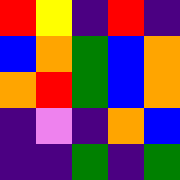[["red", "yellow", "indigo", "red", "indigo"], ["blue", "orange", "green", "blue", "orange"], ["orange", "red", "green", "blue", "orange"], ["indigo", "violet", "indigo", "orange", "blue"], ["indigo", "indigo", "green", "indigo", "green"]]